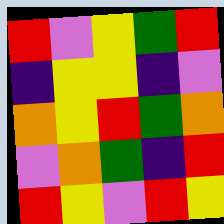[["red", "violet", "yellow", "green", "red"], ["indigo", "yellow", "yellow", "indigo", "violet"], ["orange", "yellow", "red", "green", "orange"], ["violet", "orange", "green", "indigo", "red"], ["red", "yellow", "violet", "red", "yellow"]]